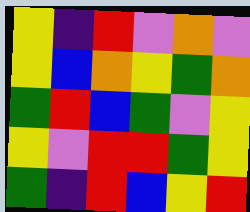[["yellow", "indigo", "red", "violet", "orange", "violet"], ["yellow", "blue", "orange", "yellow", "green", "orange"], ["green", "red", "blue", "green", "violet", "yellow"], ["yellow", "violet", "red", "red", "green", "yellow"], ["green", "indigo", "red", "blue", "yellow", "red"]]